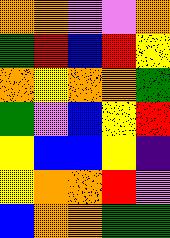[["orange", "orange", "violet", "violet", "orange"], ["green", "red", "blue", "red", "yellow"], ["orange", "yellow", "orange", "orange", "green"], ["green", "violet", "blue", "yellow", "red"], ["yellow", "blue", "blue", "yellow", "indigo"], ["yellow", "orange", "orange", "red", "violet"], ["blue", "orange", "orange", "green", "green"]]